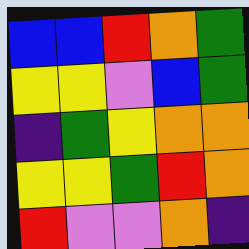[["blue", "blue", "red", "orange", "green"], ["yellow", "yellow", "violet", "blue", "green"], ["indigo", "green", "yellow", "orange", "orange"], ["yellow", "yellow", "green", "red", "orange"], ["red", "violet", "violet", "orange", "indigo"]]